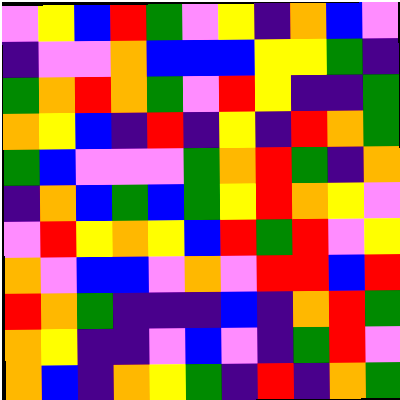[["violet", "yellow", "blue", "red", "green", "violet", "yellow", "indigo", "orange", "blue", "violet"], ["indigo", "violet", "violet", "orange", "blue", "blue", "blue", "yellow", "yellow", "green", "indigo"], ["green", "orange", "red", "orange", "green", "violet", "red", "yellow", "indigo", "indigo", "green"], ["orange", "yellow", "blue", "indigo", "red", "indigo", "yellow", "indigo", "red", "orange", "green"], ["green", "blue", "violet", "violet", "violet", "green", "orange", "red", "green", "indigo", "orange"], ["indigo", "orange", "blue", "green", "blue", "green", "yellow", "red", "orange", "yellow", "violet"], ["violet", "red", "yellow", "orange", "yellow", "blue", "red", "green", "red", "violet", "yellow"], ["orange", "violet", "blue", "blue", "violet", "orange", "violet", "red", "red", "blue", "red"], ["red", "orange", "green", "indigo", "indigo", "indigo", "blue", "indigo", "orange", "red", "green"], ["orange", "yellow", "indigo", "indigo", "violet", "blue", "violet", "indigo", "green", "red", "violet"], ["orange", "blue", "indigo", "orange", "yellow", "green", "indigo", "red", "indigo", "orange", "green"]]